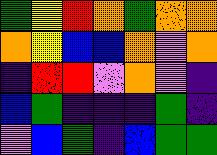[["green", "yellow", "red", "orange", "green", "orange", "orange"], ["orange", "yellow", "blue", "blue", "orange", "violet", "orange"], ["indigo", "red", "red", "violet", "orange", "violet", "indigo"], ["blue", "green", "indigo", "indigo", "indigo", "green", "indigo"], ["violet", "blue", "green", "indigo", "blue", "green", "green"]]